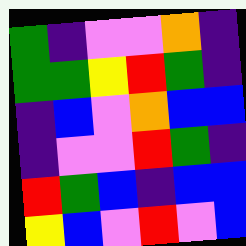[["green", "indigo", "violet", "violet", "orange", "indigo"], ["green", "green", "yellow", "red", "green", "indigo"], ["indigo", "blue", "violet", "orange", "blue", "blue"], ["indigo", "violet", "violet", "red", "green", "indigo"], ["red", "green", "blue", "indigo", "blue", "blue"], ["yellow", "blue", "violet", "red", "violet", "blue"]]